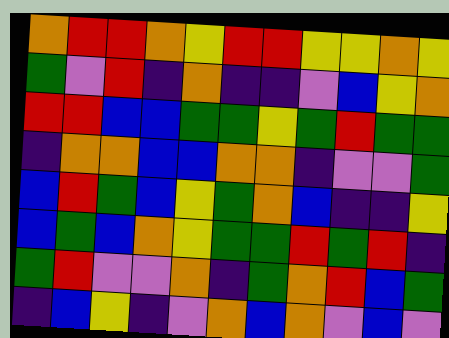[["orange", "red", "red", "orange", "yellow", "red", "red", "yellow", "yellow", "orange", "yellow"], ["green", "violet", "red", "indigo", "orange", "indigo", "indigo", "violet", "blue", "yellow", "orange"], ["red", "red", "blue", "blue", "green", "green", "yellow", "green", "red", "green", "green"], ["indigo", "orange", "orange", "blue", "blue", "orange", "orange", "indigo", "violet", "violet", "green"], ["blue", "red", "green", "blue", "yellow", "green", "orange", "blue", "indigo", "indigo", "yellow"], ["blue", "green", "blue", "orange", "yellow", "green", "green", "red", "green", "red", "indigo"], ["green", "red", "violet", "violet", "orange", "indigo", "green", "orange", "red", "blue", "green"], ["indigo", "blue", "yellow", "indigo", "violet", "orange", "blue", "orange", "violet", "blue", "violet"]]